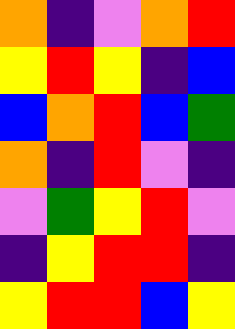[["orange", "indigo", "violet", "orange", "red"], ["yellow", "red", "yellow", "indigo", "blue"], ["blue", "orange", "red", "blue", "green"], ["orange", "indigo", "red", "violet", "indigo"], ["violet", "green", "yellow", "red", "violet"], ["indigo", "yellow", "red", "red", "indigo"], ["yellow", "red", "red", "blue", "yellow"]]